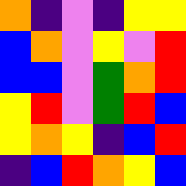[["orange", "indigo", "violet", "indigo", "yellow", "yellow"], ["blue", "orange", "violet", "yellow", "violet", "red"], ["blue", "blue", "violet", "green", "orange", "red"], ["yellow", "red", "violet", "green", "red", "blue"], ["yellow", "orange", "yellow", "indigo", "blue", "red"], ["indigo", "blue", "red", "orange", "yellow", "blue"]]